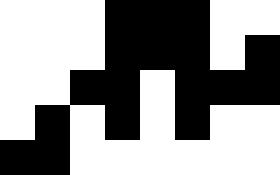[["white", "white", "white", "black", "black", "black", "white", "white"], ["white", "white", "white", "black", "black", "black", "white", "black"], ["white", "white", "black", "black", "white", "black", "black", "black"], ["white", "black", "white", "black", "white", "black", "white", "white"], ["black", "black", "white", "white", "white", "white", "white", "white"]]